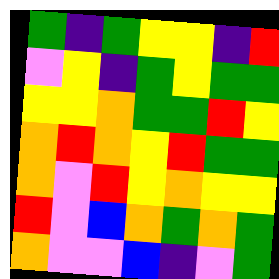[["green", "indigo", "green", "yellow", "yellow", "indigo", "red"], ["violet", "yellow", "indigo", "green", "yellow", "green", "green"], ["yellow", "yellow", "orange", "green", "green", "red", "yellow"], ["orange", "red", "orange", "yellow", "red", "green", "green"], ["orange", "violet", "red", "yellow", "orange", "yellow", "yellow"], ["red", "violet", "blue", "orange", "green", "orange", "green"], ["orange", "violet", "violet", "blue", "indigo", "violet", "green"]]